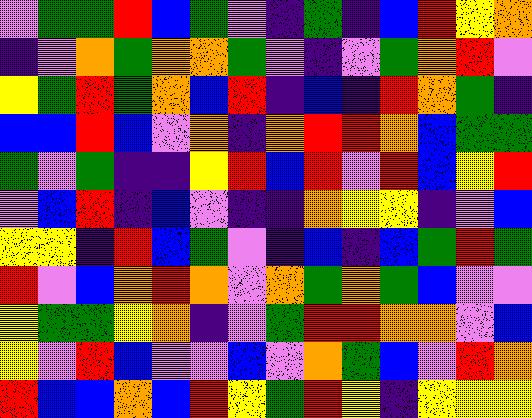[["violet", "green", "green", "red", "blue", "green", "violet", "indigo", "green", "indigo", "blue", "red", "yellow", "orange"], ["indigo", "violet", "orange", "green", "orange", "orange", "green", "violet", "indigo", "violet", "green", "orange", "red", "violet"], ["yellow", "green", "red", "green", "orange", "blue", "red", "indigo", "blue", "indigo", "red", "orange", "green", "indigo"], ["blue", "blue", "red", "blue", "violet", "orange", "indigo", "orange", "red", "red", "orange", "blue", "green", "green"], ["green", "violet", "green", "indigo", "indigo", "yellow", "red", "blue", "red", "violet", "red", "blue", "yellow", "red"], ["violet", "blue", "red", "indigo", "blue", "violet", "indigo", "indigo", "orange", "yellow", "yellow", "indigo", "violet", "blue"], ["yellow", "yellow", "indigo", "red", "blue", "green", "violet", "indigo", "blue", "indigo", "blue", "green", "red", "green"], ["red", "violet", "blue", "orange", "red", "orange", "violet", "orange", "green", "orange", "green", "blue", "violet", "violet"], ["yellow", "green", "green", "yellow", "orange", "indigo", "violet", "green", "red", "red", "orange", "orange", "violet", "blue"], ["yellow", "violet", "red", "blue", "violet", "violet", "blue", "violet", "orange", "green", "blue", "violet", "red", "orange"], ["red", "blue", "blue", "orange", "blue", "red", "yellow", "green", "red", "yellow", "indigo", "yellow", "yellow", "yellow"]]